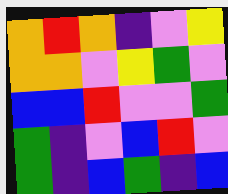[["orange", "red", "orange", "indigo", "violet", "yellow"], ["orange", "orange", "violet", "yellow", "green", "violet"], ["blue", "blue", "red", "violet", "violet", "green"], ["green", "indigo", "violet", "blue", "red", "violet"], ["green", "indigo", "blue", "green", "indigo", "blue"]]